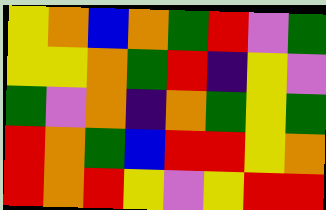[["yellow", "orange", "blue", "orange", "green", "red", "violet", "green"], ["yellow", "yellow", "orange", "green", "red", "indigo", "yellow", "violet"], ["green", "violet", "orange", "indigo", "orange", "green", "yellow", "green"], ["red", "orange", "green", "blue", "red", "red", "yellow", "orange"], ["red", "orange", "red", "yellow", "violet", "yellow", "red", "red"]]